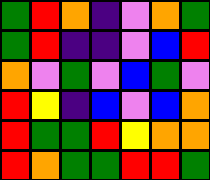[["green", "red", "orange", "indigo", "violet", "orange", "green"], ["green", "red", "indigo", "indigo", "violet", "blue", "red"], ["orange", "violet", "green", "violet", "blue", "green", "violet"], ["red", "yellow", "indigo", "blue", "violet", "blue", "orange"], ["red", "green", "green", "red", "yellow", "orange", "orange"], ["red", "orange", "green", "green", "red", "red", "green"]]